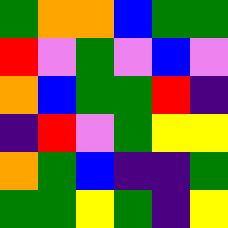[["green", "orange", "orange", "blue", "green", "green"], ["red", "violet", "green", "violet", "blue", "violet"], ["orange", "blue", "green", "green", "red", "indigo"], ["indigo", "red", "violet", "green", "yellow", "yellow"], ["orange", "green", "blue", "indigo", "indigo", "green"], ["green", "green", "yellow", "green", "indigo", "yellow"]]